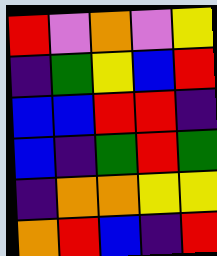[["red", "violet", "orange", "violet", "yellow"], ["indigo", "green", "yellow", "blue", "red"], ["blue", "blue", "red", "red", "indigo"], ["blue", "indigo", "green", "red", "green"], ["indigo", "orange", "orange", "yellow", "yellow"], ["orange", "red", "blue", "indigo", "red"]]